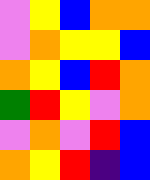[["violet", "yellow", "blue", "orange", "orange"], ["violet", "orange", "yellow", "yellow", "blue"], ["orange", "yellow", "blue", "red", "orange"], ["green", "red", "yellow", "violet", "orange"], ["violet", "orange", "violet", "red", "blue"], ["orange", "yellow", "red", "indigo", "blue"]]